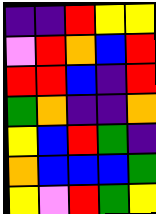[["indigo", "indigo", "red", "yellow", "yellow"], ["violet", "red", "orange", "blue", "red"], ["red", "red", "blue", "indigo", "red"], ["green", "orange", "indigo", "indigo", "orange"], ["yellow", "blue", "red", "green", "indigo"], ["orange", "blue", "blue", "blue", "green"], ["yellow", "violet", "red", "green", "yellow"]]